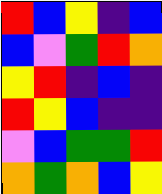[["red", "blue", "yellow", "indigo", "blue"], ["blue", "violet", "green", "red", "orange"], ["yellow", "red", "indigo", "blue", "indigo"], ["red", "yellow", "blue", "indigo", "indigo"], ["violet", "blue", "green", "green", "red"], ["orange", "green", "orange", "blue", "yellow"]]